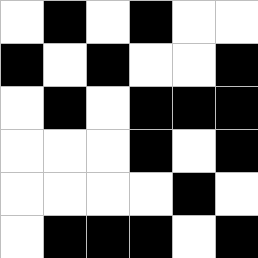[["white", "black", "white", "black", "white", "white"], ["black", "white", "black", "white", "white", "black"], ["white", "black", "white", "black", "black", "black"], ["white", "white", "white", "black", "white", "black"], ["white", "white", "white", "white", "black", "white"], ["white", "black", "black", "black", "white", "black"]]